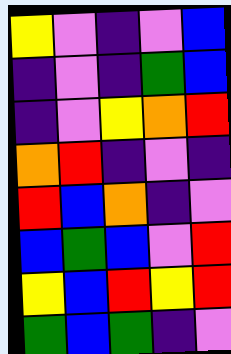[["yellow", "violet", "indigo", "violet", "blue"], ["indigo", "violet", "indigo", "green", "blue"], ["indigo", "violet", "yellow", "orange", "red"], ["orange", "red", "indigo", "violet", "indigo"], ["red", "blue", "orange", "indigo", "violet"], ["blue", "green", "blue", "violet", "red"], ["yellow", "blue", "red", "yellow", "red"], ["green", "blue", "green", "indigo", "violet"]]